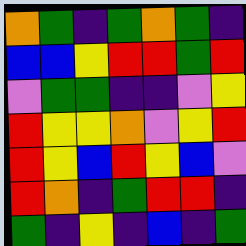[["orange", "green", "indigo", "green", "orange", "green", "indigo"], ["blue", "blue", "yellow", "red", "red", "green", "red"], ["violet", "green", "green", "indigo", "indigo", "violet", "yellow"], ["red", "yellow", "yellow", "orange", "violet", "yellow", "red"], ["red", "yellow", "blue", "red", "yellow", "blue", "violet"], ["red", "orange", "indigo", "green", "red", "red", "indigo"], ["green", "indigo", "yellow", "indigo", "blue", "indigo", "green"]]